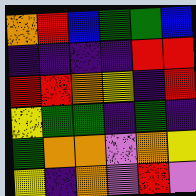[["orange", "red", "blue", "green", "green", "blue"], ["indigo", "indigo", "indigo", "indigo", "red", "red"], ["red", "red", "orange", "yellow", "indigo", "red"], ["yellow", "green", "green", "indigo", "green", "indigo"], ["green", "orange", "orange", "violet", "orange", "yellow"], ["yellow", "indigo", "orange", "violet", "red", "violet"]]